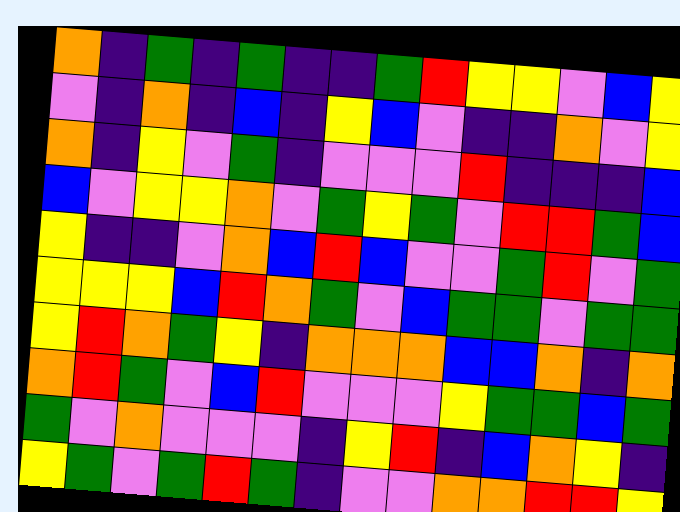[["orange", "indigo", "green", "indigo", "green", "indigo", "indigo", "green", "red", "yellow", "yellow", "violet", "blue", "yellow"], ["violet", "indigo", "orange", "indigo", "blue", "indigo", "yellow", "blue", "violet", "indigo", "indigo", "orange", "violet", "yellow"], ["orange", "indigo", "yellow", "violet", "green", "indigo", "violet", "violet", "violet", "red", "indigo", "indigo", "indigo", "blue"], ["blue", "violet", "yellow", "yellow", "orange", "violet", "green", "yellow", "green", "violet", "red", "red", "green", "blue"], ["yellow", "indigo", "indigo", "violet", "orange", "blue", "red", "blue", "violet", "violet", "green", "red", "violet", "green"], ["yellow", "yellow", "yellow", "blue", "red", "orange", "green", "violet", "blue", "green", "green", "violet", "green", "green"], ["yellow", "red", "orange", "green", "yellow", "indigo", "orange", "orange", "orange", "blue", "blue", "orange", "indigo", "orange"], ["orange", "red", "green", "violet", "blue", "red", "violet", "violet", "violet", "yellow", "green", "green", "blue", "green"], ["green", "violet", "orange", "violet", "violet", "violet", "indigo", "yellow", "red", "indigo", "blue", "orange", "yellow", "indigo"], ["yellow", "green", "violet", "green", "red", "green", "indigo", "violet", "violet", "orange", "orange", "red", "red", "yellow"]]